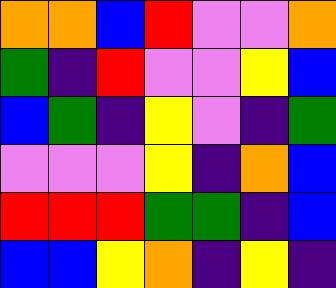[["orange", "orange", "blue", "red", "violet", "violet", "orange"], ["green", "indigo", "red", "violet", "violet", "yellow", "blue"], ["blue", "green", "indigo", "yellow", "violet", "indigo", "green"], ["violet", "violet", "violet", "yellow", "indigo", "orange", "blue"], ["red", "red", "red", "green", "green", "indigo", "blue"], ["blue", "blue", "yellow", "orange", "indigo", "yellow", "indigo"]]